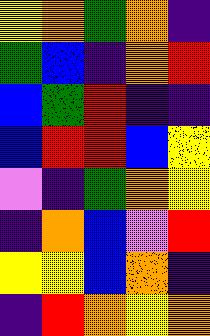[["yellow", "orange", "green", "orange", "indigo"], ["green", "blue", "indigo", "orange", "red"], ["blue", "green", "red", "indigo", "indigo"], ["blue", "red", "red", "blue", "yellow"], ["violet", "indigo", "green", "orange", "yellow"], ["indigo", "orange", "blue", "violet", "red"], ["yellow", "yellow", "blue", "orange", "indigo"], ["indigo", "red", "orange", "yellow", "orange"]]